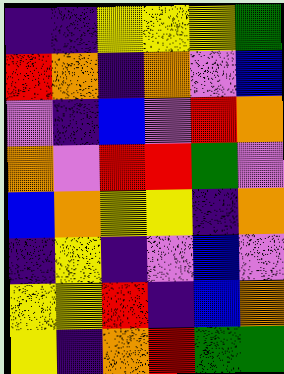[["indigo", "indigo", "yellow", "yellow", "yellow", "green"], ["red", "orange", "indigo", "orange", "violet", "blue"], ["violet", "indigo", "blue", "violet", "red", "orange"], ["orange", "violet", "red", "red", "green", "violet"], ["blue", "orange", "yellow", "yellow", "indigo", "orange"], ["indigo", "yellow", "indigo", "violet", "blue", "violet"], ["yellow", "yellow", "red", "indigo", "blue", "orange"], ["yellow", "indigo", "orange", "red", "green", "green"]]